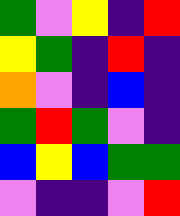[["green", "violet", "yellow", "indigo", "red"], ["yellow", "green", "indigo", "red", "indigo"], ["orange", "violet", "indigo", "blue", "indigo"], ["green", "red", "green", "violet", "indigo"], ["blue", "yellow", "blue", "green", "green"], ["violet", "indigo", "indigo", "violet", "red"]]